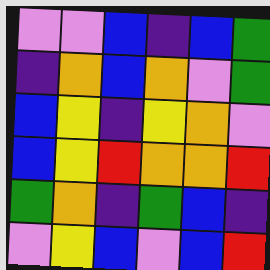[["violet", "violet", "blue", "indigo", "blue", "green"], ["indigo", "orange", "blue", "orange", "violet", "green"], ["blue", "yellow", "indigo", "yellow", "orange", "violet"], ["blue", "yellow", "red", "orange", "orange", "red"], ["green", "orange", "indigo", "green", "blue", "indigo"], ["violet", "yellow", "blue", "violet", "blue", "red"]]